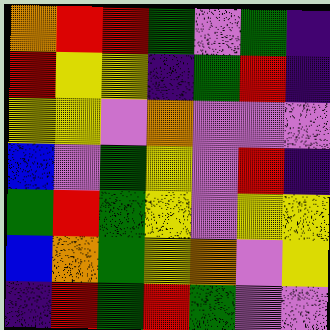[["orange", "red", "red", "green", "violet", "green", "indigo"], ["red", "yellow", "yellow", "indigo", "green", "red", "indigo"], ["yellow", "yellow", "violet", "orange", "violet", "violet", "violet"], ["blue", "violet", "green", "yellow", "violet", "red", "indigo"], ["green", "red", "green", "yellow", "violet", "yellow", "yellow"], ["blue", "orange", "green", "yellow", "orange", "violet", "yellow"], ["indigo", "red", "green", "red", "green", "violet", "violet"]]